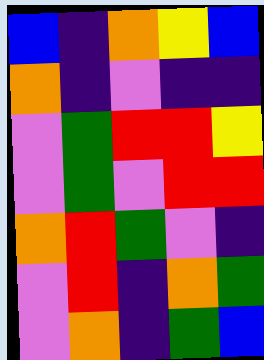[["blue", "indigo", "orange", "yellow", "blue"], ["orange", "indigo", "violet", "indigo", "indigo"], ["violet", "green", "red", "red", "yellow"], ["violet", "green", "violet", "red", "red"], ["orange", "red", "green", "violet", "indigo"], ["violet", "red", "indigo", "orange", "green"], ["violet", "orange", "indigo", "green", "blue"]]